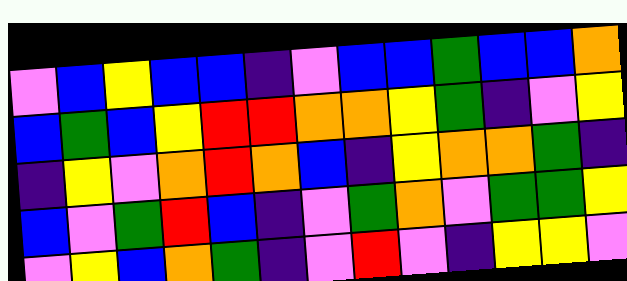[["violet", "blue", "yellow", "blue", "blue", "indigo", "violet", "blue", "blue", "green", "blue", "blue", "orange"], ["blue", "green", "blue", "yellow", "red", "red", "orange", "orange", "yellow", "green", "indigo", "violet", "yellow"], ["indigo", "yellow", "violet", "orange", "red", "orange", "blue", "indigo", "yellow", "orange", "orange", "green", "indigo"], ["blue", "violet", "green", "red", "blue", "indigo", "violet", "green", "orange", "violet", "green", "green", "yellow"], ["violet", "yellow", "blue", "orange", "green", "indigo", "violet", "red", "violet", "indigo", "yellow", "yellow", "violet"]]